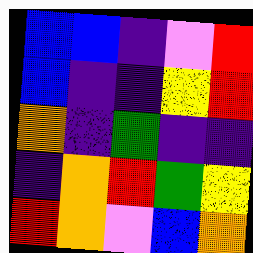[["blue", "blue", "indigo", "violet", "red"], ["blue", "indigo", "indigo", "yellow", "red"], ["orange", "indigo", "green", "indigo", "indigo"], ["indigo", "orange", "red", "green", "yellow"], ["red", "orange", "violet", "blue", "orange"]]